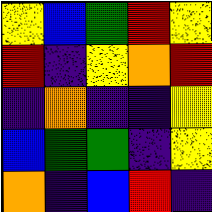[["yellow", "blue", "green", "red", "yellow"], ["red", "indigo", "yellow", "orange", "red"], ["indigo", "orange", "indigo", "indigo", "yellow"], ["blue", "green", "green", "indigo", "yellow"], ["orange", "indigo", "blue", "red", "indigo"]]